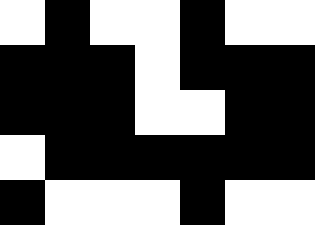[["white", "black", "white", "white", "black", "white", "white"], ["black", "black", "black", "white", "black", "black", "black"], ["black", "black", "black", "white", "white", "black", "black"], ["white", "black", "black", "black", "black", "black", "black"], ["black", "white", "white", "white", "black", "white", "white"]]